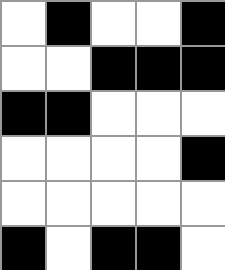[["white", "black", "white", "white", "black"], ["white", "white", "black", "black", "black"], ["black", "black", "white", "white", "white"], ["white", "white", "white", "white", "black"], ["white", "white", "white", "white", "white"], ["black", "white", "black", "black", "white"]]